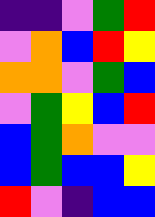[["indigo", "indigo", "violet", "green", "red"], ["violet", "orange", "blue", "red", "yellow"], ["orange", "orange", "violet", "green", "blue"], ["violet", "green", "yellow", "blue", "red"], ["blue", "green", "orange", "violet", "violet"], ["blue", "green", "blue", "blue", "yellow"], ["red", "violet", "indigo", "blue", "blue"]]